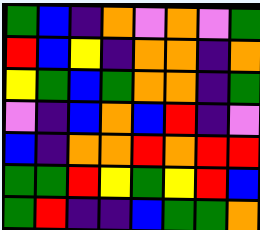[["green", "blue", "indigo", "orange", "violet", "orange", "violet", "green"], ["red", "blue", "yellow", "indigo", "orange", "orange", "indigo", "orange"], ["yellow", "green", "blue", "green", "orange", "orange", "indigo", "green"], ["violet", "indigo", "blue", "orange", "blue", "red", "indigo", "violet"], ["blue", "indigo", "orange", "orange", "red", "orange", "red", "red"], ["green", "green", "red", "yellow", "green", "yellow", "red", "blue"], ["green", "red", "indigo", "indigo", "blue", "green", "green", "orange"]]